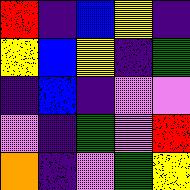[["red", "indigo", "blue", "yellow", "indigo"], ["yellow", "blue", "yellow", "indigo", "green"], ["indigo", "blue", "indigo", "violet", "violet"], ["violet", "indigo", "green", "violet", "red"], ["orange", "indigo", "violet", "green", "yellow"]]